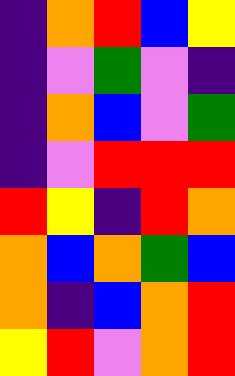[["indigo", "orange", "red", "blue", "yellow"], ["indigo", "violet", "green", "violet", "indigo"], ["indigo", "orange", "blue", "violet", "green"], ["indigo", "violet", "red", "red", "red"], ["red", "yellow", "indigo", "red", "orange"], ["orange", "blue", "orange", "green", "blue"], ["orange", "indigo", "blue", "orange", "red"], ["yellow", "red", "violet", "orange", "red"]]